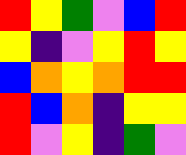[["red", "yellow", "green", "violet", "blue", "red"], ["yellow", "indigo", "violet", "yellow", "red", "yellow"], ["blue", "orange", "yellow", "orange", "red", "red"], ["red", "blue", "orange", "indigo", "yellow", "yellow"], ["red", "violet", "yellow", "indigo", "green", "violet"]]